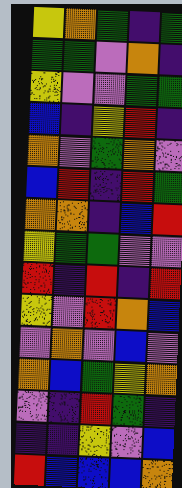[["yellow", "orange", "green", "indigo", "green"], ["green", "green", "violet", "orange", "indigo"], ["yellow", "violet", "violet", "green", "green"], ["blue", "indigo", "yellow", "red", "indigo"], ["orange", "violet", "green", "orange", "violet"], ["blue", "red", "indigo", "red", "green"], ["orange", "orange", "indigo", "blue", "red"], ["yellow", "green", "green", "violet", "violet"], ["red", "indigo", "red", "indigo", "red"], ["yellow", "violet", "red", "orange", "blue"], ["violet", "orange", "violet", "blue", "violet"], ["orange", "blue", "green", "yellow", "orange"], ["violet", "indigo", "red", "green", "indigo"], ["indigo", "indigo", "yellow", "violet", "blue"], ["red", "blue", "blue", "blue", "orange"]]